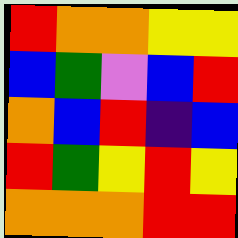[["red", "orange", "orange", "yellow", "yellow"], ["blue", "green", "violet", "blue", "red"], ["orange", "blue", "red", "indigo", "blue"], ["red", "green", "yellow", "red", "yellow"], ["orange", "orange", "orange", "red", "red"]]